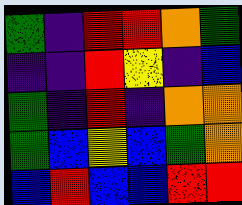[["green", "indigo", "red", "red", "orange", "green"], ["indigo", "indigo", "red", "yellow", "indigo", "blue"], ["green", "indigo", "red", "indigo", "orange", "orange"], ["green", "blue", "yellow", "blue", "green", "orange"], ["blue", "red", "blue", "blue", "red", "red"]]